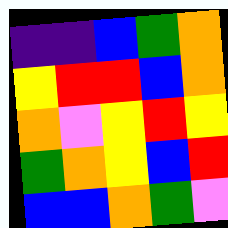[["indigo", "indigo", "blue", "green", "orange"], ["yellow", "red", "red", "blue", "orange"], ["orange", "violet", "yellow", "red", "yellow"], ["green", "orange", "yellow", "blue", "red"], ["blue", "blue", "orange", "green", "violet"]]